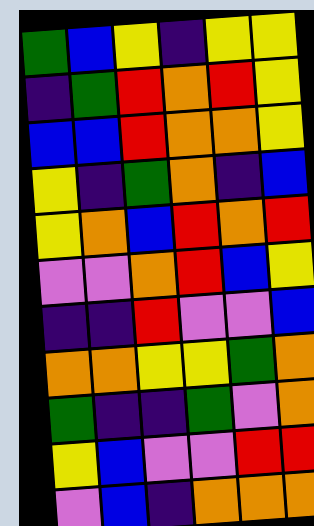[["green", "blue", "yellow", "indigo", "yellow", "yellow"], ["indigo", "green", "red", "orange", "red", "yellow"], ["blue", "blue", "red", "orange", "orange", "yellow"], ["yellow", "indigo", "green", "orange", "indigo", "blue"], ["yellow", "orange", "blue", "red", "orange", "red"], ["violet", "violet", "orange", "red", "blue", "yellow"], ["indigo", "indigo", "red", "violet", "violet", "blue"], ["orange", "orange", "yellow", "yellow", "green", "orange"], ["green", "indigo", "indigo", "green", "violet", "orange"], ["yellow", "blue", "violet", "violet", "red", "red"], ["violet", "blue", "indigo", "orange", "orange", "orange"]]